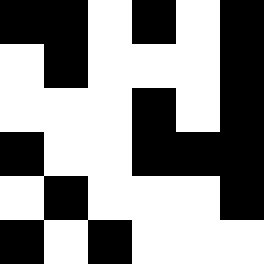[["black", "black", "white", "black", "white", "black"], ["white", "black", "white", "white", "white", "black"], ["white", "white", "white", "black", "white", "black"], ["black", "white", "white", "black", "black", "black"], ["white", "black", "white", "white", "white", "black"], ["black", "white", "black", "white", "white", "white"]]